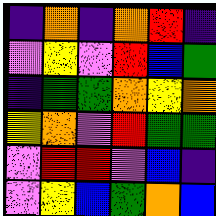[["indigo", "orange", "indigo", "orange", "red", "indigo"], ["violet", "yellow", "violet", "red", "blue", "green"], ["indigo", "green", "green", "orange", "yellow", "orange"], ["yellow", "orange", "violet", "red", "green", "green"], ["violet", "red", "red", "violet", "blue", "indigo"], ["violet", "yellow", "blue", "green", "orange", "blue"]]